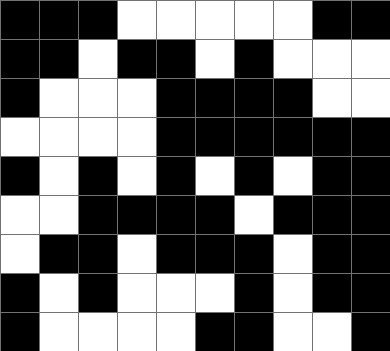[["black", "black", "black", "white", "white", "white", "white", "white", "black", "black"], ["black", "black", "white", "black", "black", "white", "black", "white", "white", "white"], ["black", "white", "white", "white", "black", "black", "black", "black", "white", "white"], ["white", "white", "white", "white", "black", "black", "black", "black", "black", "black"], ["black", "white", "black", "white", "black", "white", "black", "white", "black", "black"], ["white", "white", "black", "black", "black", "black", "white", "black", "black", "black"], ["white", "black", "black", "white", "black", "black", "black", "white", "black", "black"], ["black", "white", "black", "white", "white", "white", "black", "white", "black", "black"], ["black", "white", "white", "white", "white", "black", "black", "white", "white", "black"]]